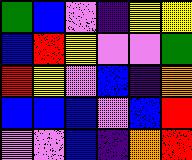[["green", "blue", "violet", "indigo", "yellow", "yellow"], ["blue", "red", "yellow", "violet", "violet", "green"], ["red", "yellow", "violet", "blue", "indigo", "orange"], ["blue", "blue", "blue", "violet", "blue", "red"], ["violet", "violet", "blue", "indigo", "orange", "red"]]